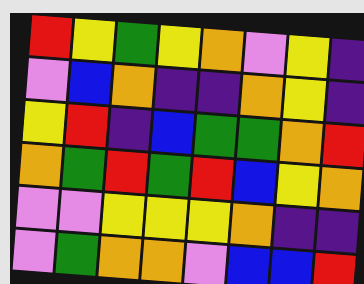[["red", "yellow", "green", "yellow", "orange", "violet", "yellow", "indigo"], ["violet", "blue", "orange", "indigo", "indigo", "orange", "yellow", "indigo"], ["yellow", "red", "indigo", "blue", "green", "green", "orange", "red"], ["orange", "green", "red", "green", "red", "blue", "yellow", "orange"], ["violet", "violet", "yellow", "yellow", "yellow", "orange", "indigo", "indigo"], ["violet", "green", "orange", "orange", "violet", "blue", "blue", "red"]]